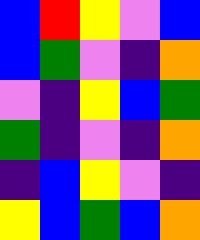[["blue", "red", "yellow", "violet", "blue"], ["blue", "green", "violet", "indigo", "orange"], ["violet", "indigo", "yellow", "blue", "green"], ["green", "indigo", "violet", "indigo", "orange"], ["indigo", "blue", "yellow", "violet", "indigo"], ["yellow", "blue", "green", "blue", "orange"]]